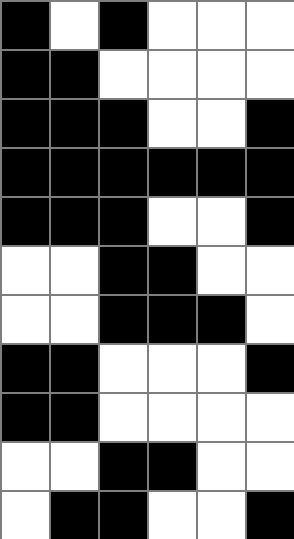[["black", "white", "black", "white", "white", "white"], ["black", "black", "white", "white", "white", "white"], ["black", "black", "black", "white", "white", "black"], ["black", "black", "black", "black", "black", "black"], ["black", "black", "black", "white", "white", "black"], ["white", "white", "black", "black", "white", "white"], ["white", "white", "black", "black", "black", "white"], ["black", "black", "white", "white", "white", "black"], ["black", "black", "white", "white", "white", "white"], ["white", "white", "black", "black", "white", "white"], ["white", "black", "black", "white", "white", "black"]]